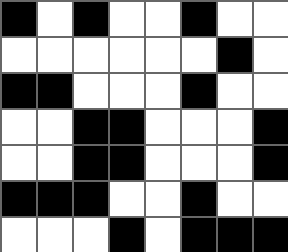[["black", "white", "black", "white", "white", "black", "white", "white"], ["white", "white", "white", "white", "white", "white", "black", "white"], ["black", "black", "white", "white", "white", "black", "white", "white"], ["white", "white", "black", "black", "white", "white", "white", "black"], ["white", "white", "black", "black", "white", "white", "white", "black"], ["black", "black", "black", "white", "white", "black", "white", "white"], ["white", "white", "white", "black", "white", "black", "black", "black"]]